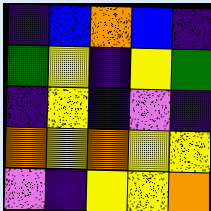[["indigo", "blue", "orange", "blue", "indigo"], ["green", "yellow", "indigo", "yellow", "green"], ["indigo", "yellow", "indigo", "violet", "indigo"], ["orange", "yellow", "orange", "yellow", "yellow"], ["violet", "indigo", "yellow", "yellow", "orange"]]